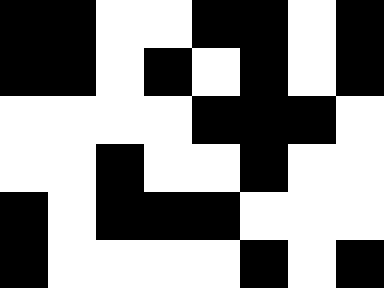[["black", "black", "white", "white", "black", "black", "white", "black"], ["black", "black", "white", "black", "white", "black", "white", "black"], ["white", "white", "white", "white", "black", "black", "black", "white"], ["white", "white", "black", "white", "white", "black", "white", "white"], ["black", "white", "black", "black", "black", "white", "white", "white"], ["black", "white", "white", "white", "white", "black", "white", "black"]]